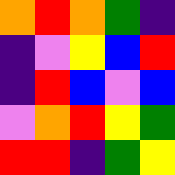[["orange", "red", "orange", "green", "indigo"], ["indigo", "violet", "yellow", "blue", "red"], ["indigo", "red", "blue", "violet", "blue"], ["violet", "orange", "red", "yellow", "green"], ["red", "red", "indigo", "green", "yellow"]]